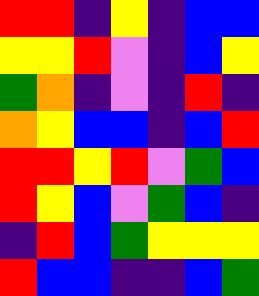[["red", "red", "indigo", "yellow", "indigo", "blue", "blue"], ["yellow", "yellow", "red", "violet", "indigo", "blue", "yellow"], ["green", "orange", "indigo", "violet", "indigo", "red", "indigo"], ["orange", "yellow", "blue", "blue", "indigo", "blue", "red"], ["red", "red", "yellow", "red", "violet", "green", "blue"], ["red", "yellow", "blue", "violet", "green", "blue", "indigo"], ["indigo", "red", "blue", "green", "yellow", "yellow", "yellow"], ["red", "blue", "blue", "indigo", "indigo", "blue", "green"]]